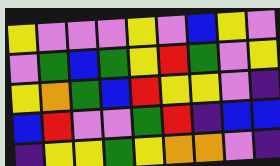[["yellow", "violet", "violet", "violet", "yellow", "violet", "blue", "yellow", "violet"], ["violet", "green", "blue", "green", "yellow", "red", "green", "violet", "yellow"], ["yellow", "orange", "green", "blue", "red", "yellow", "yellow", "violet", "indigo"], ["blue", "red", "violet", "violet", "green", "red", "indigo", "blue", "blue"], ["indigo", "yellow", "yellow", "green", "yellow", "orange", "orange", "violet", "indigo"]]